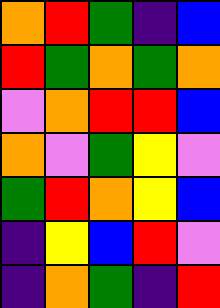[["orange", "red", "green", "indigo", "blue"], ["red", "green", "orange", "green", "orange"], ["violet", "orange", "red", "red", "blue"], ["orange", "violet", "green", "yellow", "violet"], ["green", "red", "orange", "yellow", "blue"], ["indigo", "yellow", "blue", "red", "violet"], ["indigo", "orange", "green", "indigo", "red"]]